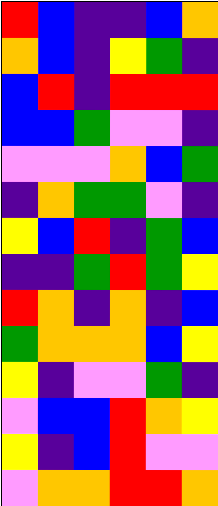[["red", "blue", "indigo", "indigo", "blue", "orange"], ["orange", "blue", "indigo", "yellow", "green", "indigo"], ["blue", "red", "indigo", "red", "red", "red"], ["blue", "blue", "green", "violet", "violet", "indigo"], ["violet", "violet", "violet", "orange", "blue", "green"], ["indigo", "orange", "green", "green", "violet", "indigo"], ["yellow", "blue", "red", "indigo", "green", "blue"], ["indigo", "indigo", "green", "red", "green", "yellow"], ["red", "orange", "indigo", "orange", "indigo", "blue"], ["green", "orange", "orange", "orange", "blue", "yellow"], ["yellow", "indigo", "violet", "violet", "green", "indigo"], ["violet", "blue", "blue", "red", "orange", "yellow"], ["yellow", "indigo", "blue", "red", "violet", "violet"], ["violet", "orange", "orange", "red", "red", "orange"]]